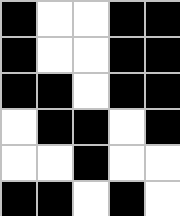[["black", "white", "white", "black", "black"], ["black", "white", "white", "black", "black"], ["black", "black", "white", "black", "black"], ["white", "black", "black", "white", "black"], ["white", "white", "black", "white", "white"], ["black", "black", "white", "black", "white"]]